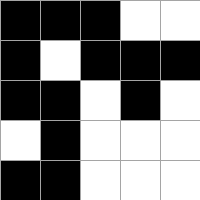[["black", "black", "black", "white", "white"], ["black", "white", "black", "black", "black"], ["black", "black", "white", "black", "white"], ["white", "black", "white", "white", "white"], ["black", "black", "white", "white", "white"]]